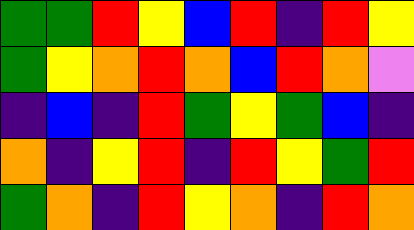[["green", "green", "red", "yellow", "blue", "red", "indigo", "red", "yellow"], ["green", "yellow", "orange", "red", "orange", "blue", "red", "orange", "violet"], ["indigo", "blue", "indigo", "red", "green", "yellow", "green", "blue", "indigo"], ["orange", "indigo", "yellow", "red", "indigo", "red", "yellow", "green", "red"], ["green", "orange", "indigo", "red", "yellow", "orange", "indigo", "red", "orange"]]